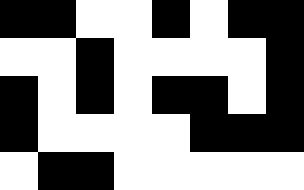[["black", "black", "white", "white", "black", "white", "black", "black"], ["white", "white", "black", "white", "white", "white", "white", "black"], ["black", "white", "black", "white", "black", "black", "white", "black"], ["black", "white", "white", "white", "white", "black", "black", "black"], ["white", "black", "black", "white", "white", "white", "white", "white"]]